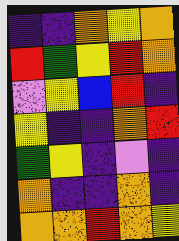[["indigo", "indigo", "orange", "yellow", "orange"], ["red", "green", "yellow", "red", "orange"], ["violet", "yellow", "blue", "red", "indigo"], ["yellow", "indigo", "indigo", "orange", "red"], ["green", "yellow", "indigo", "violet", "indigo"], ["orange", "indigo", "indigo", "orange", "indigo"], ["orange", "orange", "red", "orange", "yellow"]]